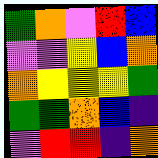[["green", "orange", "violet", "red", "blue"], ["violet", "violet", "yellow", "blue", "orange"], ["orange", "yellow", "yellow", "yellow", "green"], ["green", "green", "orange", "blue", "indigo"], ["violet", "red", "red", "indigo", "orange"]]